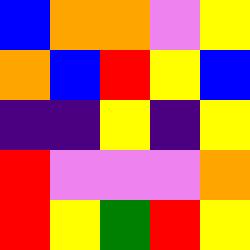[["blue", "orange", "orange", "violet", "yellow"], ["orange", "blue", "red", "yellow", "blue"], ["indigo", "indigo", "yellow", "indigo", "yellow"], ["red", "violet", "violet", "violet", "orange"], ["red", "yellow", "green", "red", "yellow"]]